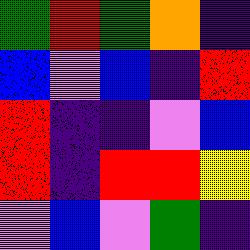[["green", "red", "green", "orange", "indigo"], ["blue", "violet", "blue", "indigo", "red"], ["red", "indigo", "indigo", "violet", "blue"], ["red", "indigo", "red", "red", "yellow"], ["violet", "blue", "violet", "green", "indigo"]]